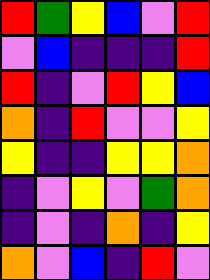[["red", "green", "yellow", "blue", "violet", "red"], ["violet", "blue", "indigo", "indigo", "indigo", "red"], ["red", "indigo", "violet", "red", "yellow", "blue"], ["orange", "indigo", "red", "violet", "violet", "yellow"], ["yellow", "indigo", "indigo", "yellow", "yellow", "orange"], ["indigo", "violet", "yellow", "violet", "green", "orange"], ["indigo", "violet", "indigo", "orange", "indigo", "yellow"], ["orange", "violet", "blue", "indigo", "red", "violet"]]